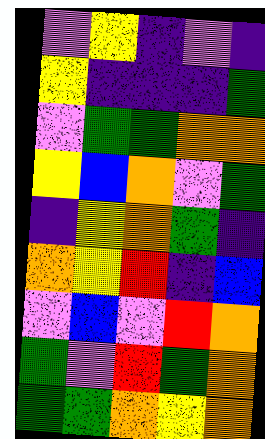[["violet", "yellow", "indigo", "violet", "indigo"], ["yellow", "indigo", "indigo", "indigo", "green"], ["violet", "green", "green", "orange", "orange"], ["yellow", "blue", "orange", "violet", "green"], ["indigo", "yellow", "orange", "green", "indigo"], ["orange", "yellow", "red", "indigo", "blue"], ["violet", "blue", "violet", "red", "orange"], ["green", "violet", "red", "green", "orange"], ["green", "green", "orange", "yellow", "orange"]]